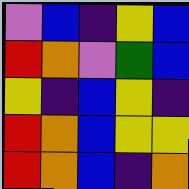[["violet", "blue", "indigo", "yellow", "blue"], ["red", "orange", "violet", "green", "blue"], ["yellow", "indigo", "blue", "yellow", "indigo"], ["red", "orange", "blue", "yellow", "yellow"], ["red", "orange", "blue", "indigo", "orange"]]